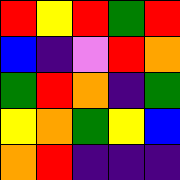[["red", "yellow", "red", "green", "red"], ["blue", "indigo", "violet", "red", "orange"], ["green", "red", "orange", "indigo", "green"], ["yellow", "orange", "green", "yellow", "blue"], ["orange", "red", "indigo", "indigo", "indigo"]]